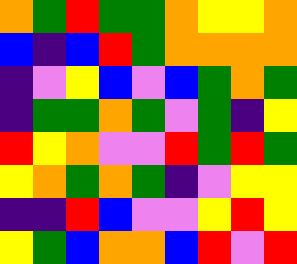[["orange", "green", "red", "green", "green", "orange", "yellow", "yellow", "orange"], ["blue", "indigo", "blue", "red", "green", "orange", "orange", "orange", "orange"], ["indigo", "violet", "yellow", "blue", "violet", "blue", "green", "orange", "green"], ["indigo", "green", "green", "orange", "green", "violet", "green", "indigo", "yellow"], ["red", "yellow", "orange", "violet", "violet", "red", "green", "red", "green"], ["yellow", "orange", "green", "orange", "green", "indigo", "violet", "yellow", "yellow"], ["indigo", "indigo", "red", "blue", "violet", "violet", "yellow", "red", "yellow"], ["yellow", "green", "blue", "orange", "orange", "blue", "red", "violet", "red"]]